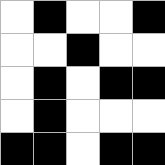[["white", "black", "white", "white", "black"], ["white", "white", "black", "white", "white"], ["white", "black", "white", "black", "black"], ["white", "black", "white", "white", "white"], ["black", "black", "white", "black", "black"]]